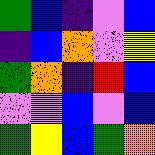[["green", "blue", "indigo", "violet", "blue"], ["indigo", "blue", "orange", "violet", "yellow"], ["green", "orange", "indigo", "red", "blue"], ["violet", "violet", "blue", "violet", "blue"], ["green", "yellow", "blue", "green", "orange"]]